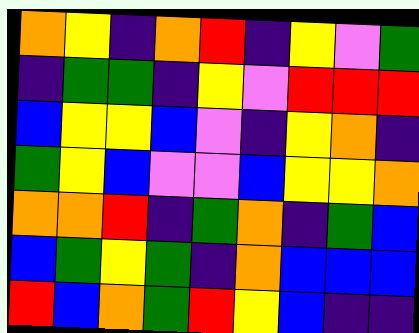[["orange", "yellow", "indigo", "orange", "red", "indigo", "yellow", "violet", "green"], ["indigo", "green", "green", "indigo", "yellow", "violet", "red", "red", "red"], ["blue", "yellow", "yellow", "blue", "violet", "indigo", "yellow", "orange", "indigo"], ["green", "yellow", "blue", "violet", "violet", "blue", "yellow", "yellow", "orange"], ["orange", "orange", "red", "indigo", "green", "orange", "indigo", "green", "blue"], ["blue", "green", "yellow", "green", "indigo", "orange", "blue", "blue", "blue"], ["red", "blue", "orange", "green", "red", "yellow", "blue", "indigo", "indigo"]]